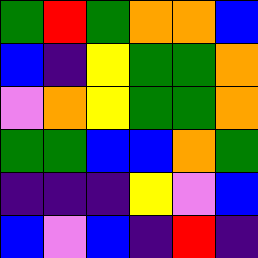[["green", "red", "green", "orange", "orange", "blue"], ["blue", "indigo", "yellow", "green", "green", "orange"], ["violet", "orange", "yellow", "green", "green", "orange"], ["green", "green", "blue", "blue", "orange", "green"], ["indigo", "indigo", "indigo", "yellow", "violet", "blue"], ["blue", "violet", "blue", "indigo", "red", "indigo"]]